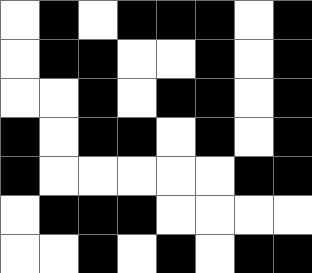[["white", "black", "white", "black", "black", "black", "white", "black"], ["white", "black", "black", "white", "white", "black", "white", "black"], ["white", "white", "black", "white", "black", "black", "white", "black"], ["black", "white", "black", "black", "white", "black", "white", "black"], ["black", "white", "white", "white", "white", "white", "black", "black"], ["white", "black", "black", "black", "white", "white", "white", "white"], ["white", "white", "black", "white", "black", "white", "black", "black"]]